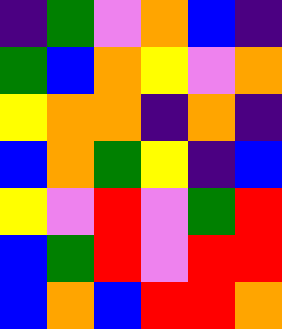[["indigo", "green", "violet", "orange", "blue", "indigo"], ["green", "blue", "orange", "yellow", "violet", "orange"], ["yellow", "orange", "orange", "indigo", "orange", "indigo"], ["blue", "orange", "green", "yellow", "indigo", "blue"], ["yellow", "violet", "red", "violet", "green", "red"], ["blue", "green", "red", "violet", "red", "red"], ["blue", "orange", "blue", "red", "red", "orange"]]